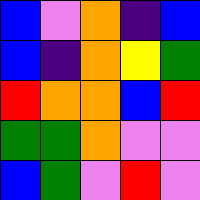[["blue", "violet", "orange", "indigo", "blue"], ["blue", "indigo", "orange", "yellow", "green"], ["red", "orange", "orange", "blue", "red"], ["green", "green", "orange", "violet", "violet"], ["blue", "green", "violet", "red", "violet"]]